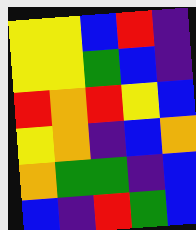[["yellow", "yellow", "blue", "red", "indigo"], ["yellow", "yellow", "green", "blue", "indigo"], ["red", "orange", "red", "yellow", "blue"], ["yellow", "orange", "indigo", "blue", "orange"], ["orange", "green", "green", "indigo", "blue"], ["blue", "indigo", "red", "green", "blue"]]